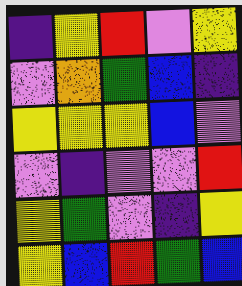[["indigo", "yellow", "red", "violet", "yellow"], ["violet", "orange", "green", "blue", "indigo"], ["yellow", "yellow", "yellow", "blue", "violet"], ["violet", "indigo", "violet", "violet", "red"], ["yellow", "green", "violet", "indigo", "yellow"], ["yellow", "blue", "red", "green", "blue"]]